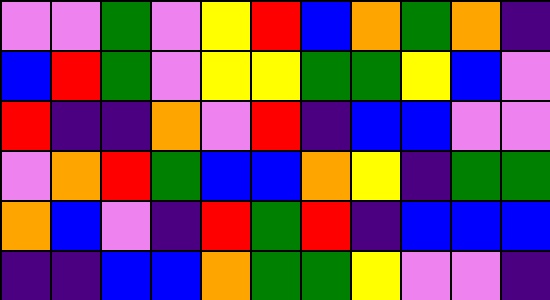[["violet", "violet", "green", "violet", "yellow", "red", "blue", "orange", "green", "orange", "indigo"], ["blue", "red", "green", "violet", "yellow", "yellow", "green", "green", "yellow", "blue", "violet"], ["red", "indigo", "indigo", "orange", "violet", "red", "indigo", "blue", "blue", "violet", "violet"], ["violet", "orange", "red", "green", "blue", "blue", "orange", "yellow", "indigo", "green", "green"], ["orange", "blue", "violet", "indigo", "red", "green", "red", "indigo", "blue", "blue", "blue"], ["indigo", "indigo", "blue", "blue", "orange", "green", "green", "yellow", "violet", "violet", "indigo"]]